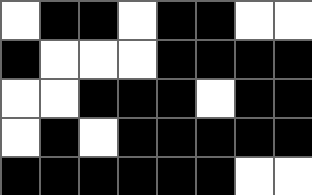[["white", "black", "black", "white", "black", "black", "white", "white"], ["black", "white", "white", "white", "black", "black", "black", "black"], ["white", "white", "black", "black", "black", "white", "black", "black"], ["white", "black", "white", "black", "black", "black", "black", "black"], ["black", "black", "black", "black", "black", "black", "white", "white"]]